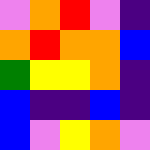[["violet", "orange", "red", "violet", "indigo"], ["orange", "red", "orange", "orange", "blue"], ["green", "yellow", "yellow", "orange", "indigo"], ["blue", "indigo", "indigo", "blue", "indigo"], ["blue", "violet", "yellow", "orange", "violet"]]